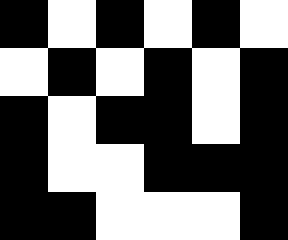[["black", "white", "black", "white", "black", "white"], ["white", "black", "white", "black", "white", "black"], ["black", "white", "black", "black", "white", "black"], ["black", "white", "white", "black", "black", "black"], ["black", "black", "white", "white", "white", "black"]]